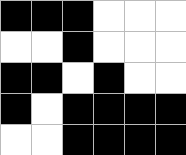[["black", "black", "black", "white", "white", "white"], ["white", "white", "black", "white", "white", "white"], ["black", "black", "white", "black", "white", "white"], ["black", "white", "black", "black", "black", "black"], ["white", "white", "black", "black", "black", "black"]]